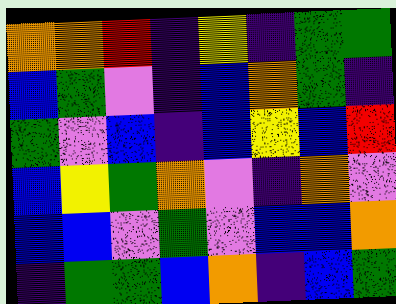[["orange", "orange", "red", "indigo", "yellow", "indigo", "green", "green"], ["blue", "green", "violet", "indigo", "blue", "orange", "green", "indigo"], ["green", "violet", "blue", "indigo", "blue", "yellow", "blue", "red"], ["blue", "yellow", "green", "orange", "violet", "indigo", "orange", "violet"], ["blue", "blue", "violet", "green", "violet", "blue", "blue", "orange"], ["indigo", "green", "green", "blue", "orange", "indigo", "blue", "green"]]